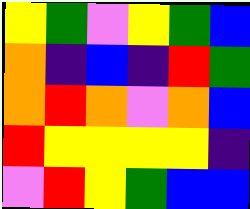[["yellow", "green", "violet", "yellow", "green", "blue"], ["orange", "indigo", "blue", "indigo", "red", "green"], ["orange", "red", "orange", "violet", "orange", "blue"], ["red", "yellow", "yellow", "yellow", "yellow", "indigo"], ["violet", "red", "yellow", "green", "blue", "blue"]]